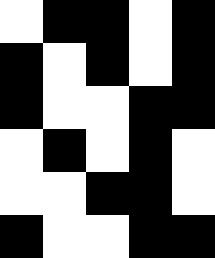[["white", "black", "black", "white", "black"], ["black", "white", "black", "white", "black"], ["black", "white", "white", "black", "black"], ["white", "black", "white", "black", "white"], ["white", "white", "black", "black", "white"], ["black", "white", "white", "black", "black"]]